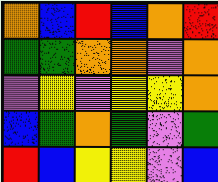[["orange", "blue", "red", "blue", "orange", "red"], ["green", "green", "orange", "orange", "violet", "orange"], ["violet", "yellow", "violet", "yellow", "yellow", "orange"], ["blue", "green", "orange", "green", "violet", "green"], ["red", "blue", "yellow", "yellow", "violet", "blue"]]